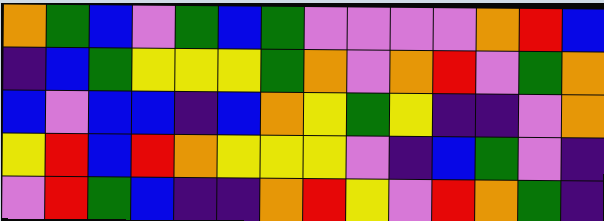[["orange", "green", "blue", "violet", "green", "blue", "green", "violet", "violet", "violet", "violet", "orange", "red", "blue"], ["indigo", "blue", "green", "yellow", "yellow", "yellow", "green", "orange", "violet", "orange", "red", "violet", "green", "orange"], ["blue", "violet", "blue", "blue", "indigo", "blue", "orange", "yellow", "green", "yellow", "indigo", "indigo", "violet", "orange"], ["yellow", "red", "blue", "red", "orange", "yellow", "yellow", "yellow", "violet", "indigo", "blue", "green", "violet", "indigo"], ["violet", "red", "green", "blue", "indigo", "indigo", "orange", "red", "yellow", "violet", "red", "orange", "green", "indigo"]]